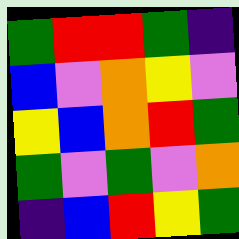[["green", "red", "red", "green", "indigo"], ["blue", "violet", "orange", "yellow", "violet"], ["yellow", "blue", "orange", "red", "green"], ["green", "violet", "green", "violet", "orange"], ["indigo", "blue", "red", "yellow", "green"]]